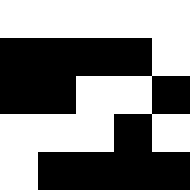[["white", "white", "white", "white", "white"], ["black", "black", "black", "black", "white"], ["black", "black", "white", "white", "black"], ["white", "white", "white", "black", "white"], ["white", "black", "black", "black", "black"]]